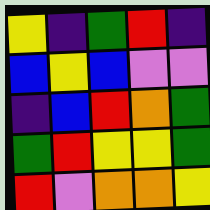[["yellow", "indigo", "green", "red", "indigo"], ["blue", "yellow", "blue", "violet", "violet"], ["indigo", "blue", "red", "orange", "green"], ["green", "red", "yellow", "yellow", "green"], ["red", "violet", "orange", "orange", "yellow"]]